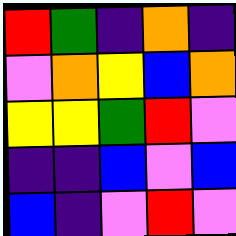[["red", "green", "indigo", "orange", "indigo"], ["violet", "orange", "yellow", "blue", "orange"], ["yellow", "yellow", "green", "red", "violet"], ["indigo", "indigo", "blue", "violet", "blue"], ["blue", "indigo", "violet", "red", "violet"]]